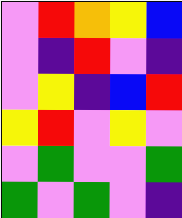[["violet", "red", "orange", "yellow", "blue"], ["violet", "indigo", "red", "violet", "indigo"], ["violet", "yellow", "indigo", "blue", "red"], ["yellow", "red", "violet", "yellow", "violet"], ["violet", "green", "violet", "violet", "green"], ["green", "violet", "green", "violet", "indigo"]]